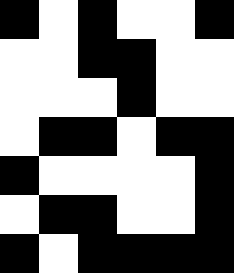[["black", "white", "black", "white", "white", "black"], ["white", "white", "black", "black", "white", "white"], ["white", "white", "white", "black", "white", "white"], ["white", "black", "black", "white", "black", "black"], ["black", "white", "white", "white", "white", "black"], ["white", "black", "black", "white", "white", "black"], ["black", "white", "black", "black", "black", "black"]]